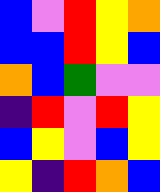[["blue", "violet", "red", "yellow", "orange"], ["blue", "blue", "red", "yellow", "blue"], ["orange", "blue", "green", "violet", "violet"], ["indigo", "red", "violet", "red", "yellow"], ["blue", "yellow", "violet", "blue", "yellow"], ["yellow", "indigo", "red", "orange", "blue"]]